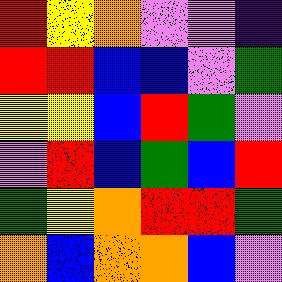[["red", "yellow", "orange", "violet", "violet", "indigo"], ["red", "red", "blue", "blue", "violet", "green"], ["yellow", "yellow", "blue", "red", "green", "violet"], ["violet", "red", "blue", "green", "blue", "red"], ["green", "yellow", "orange", "red", "red", "green"], ["orange", "blue", "orange", "orange", "blue", "violet"]]